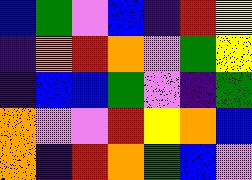[["blue", "green", "violet", "blue", "indigo", "red", "yellow"], ["indigo", "orange", "red", "orange", "violet", "green", "yellow"], ["indigo", "blue", "blue", "green", "violet", "indigo", "green"], ["orange", "violet", "violet", "red", "yellow", "orange", "blue"], ["orange", "indigo", "red", "orange", "green", "blue", "violet"]]